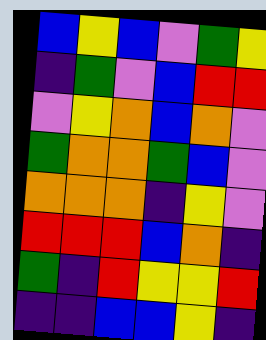[["blue", "yellow", "blue", "violet", "green", "yellow"], ["indigo", "green", "violet", "blue", "red", "red"], ["violet", "yellow", "orange", "blue", "orange", "violet"], ["green", "orange", "orange", "green", "blue", "violet"], ["orange", "orange", "orange", "indigo", "yellow", "violet"], ["red", "red", "red", "blue", "orange", "indigo"], ["green", "indigo", "red", "yellow", "yellow", "red"], ["indigo", "indigo", "blue", "blue", "yellow", "indigo"]]